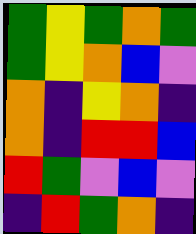[["green", "yellow", "green", "orange", "green"], ["green", "yellow", "orange", "blue", "violet"], ["orange", "indigo", "yellow", "orange", "indigo"], ["orange", "indigo", "red", "red", "blue"], ["red", "green", "violet", "blue", "violet"], ["indigo", "red", "green", "orange", "indigo"]]